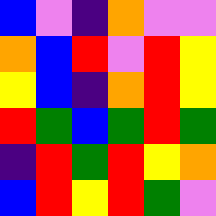[["blue", "violet", "indigo", "orange", "violet", "violet"], ["orange", "blue", "red", "violet", "red", "yellow"], ["yellow", "blue", "indigo", "orange", "red", "yellow"], ["red", "green", "blue", "green", "red", "green"], ["indigo", "red", "green", "red", "yellow", "orange"], ["blue", "red", "yellow", "red", "green", "violet"]]